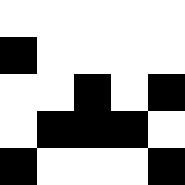[["white", "white", "white", "white", "white"], ["black", "white", "white", "white", "white"], ["white", "white", "black", "white", "black"], ["white", "black", "black", "black", "white"], ["black", "white", "white", "white", "black"]]